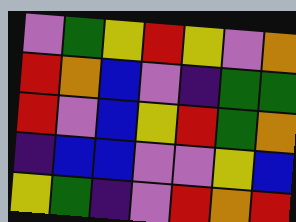[["violet", "green", "yellow", "red", "yellow", "violet", "orange"], ["red", "orange", "blue", "violet", "indigo", "green", "green"], ["red", "violet", "blue", "yellow", "red", "green", "orange"], ["indigo", "blue", "blue", "violet", "violet", "yellow", "blue"], ["yellow", "green", "indigo", "violet", "red", "orange", "red"]]